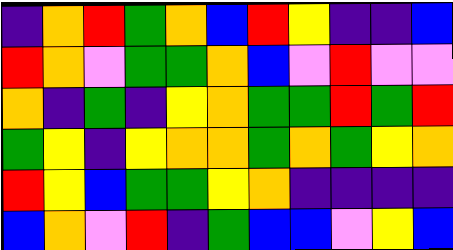[["indigo", "orange", "red", "green", "orange", "blue", "red", "yellow", "indigo", "indigo", "blue"], ["red", "orange", "violet", "green", "green", "orange", "blue", "violet", "red", "violet", "violet"], ["orange", "indigo", "green", "indigo", "yellow", "orange", "green", "green", "red", "green", "red"], ["green", "yellow", "indigo", "yellow", "orange", "orange", "green", "orange", "green", "yellow", "orange"], ["red", "yellow", "blue", "green", "green", "yellow", "orange", "indigo", "indigo", "indigo", "indigo"], ["blue", "orange", "violet", "red", "indigo", "green", "blue", "blue", "violet", "yellow", "blue"]]